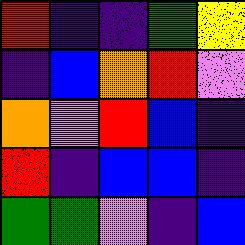[["red", "indigo", "indigo", "green", "yellow"], ["indigo", "blue", "orange", "red", "violet"], ["orange", "violet", "red", "blue", "indigo"], ["red", "indigo", "blue", "blue", "indigo"], ["green", "green", "violet", "indigo", "blue"]]